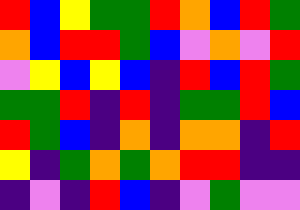[["red", "blue", "yellow", "green", "green", "red", "orange", "blue", "red", "green"], ["orange", "blue", "red", "red", "green", "blue", "violet", "orange", "violet", "red"], ["violet", "yellow", "blue", "yellow", "blue", "indigo", "red", "blue", "red", "green"], ["green", "green", "red", "indigo", "red", "indigo", "green", "green", "red", "blue"], ["red", "green", "blue", "indigo", "orange", "indigo", "orange", "orange", "indigo", "red"], ["yellow", "indigo", "green", "orange", "green", "orange", "red", "red", "indigo", "indigo"], ["indigo", "violet", "indigo", "red", "blue", "indigo", "violet", "green", "violet", "violet"]]